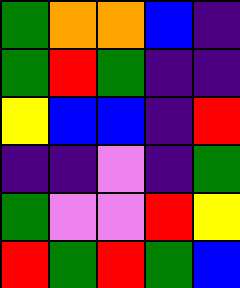[["green", "orange", "orange", "blue", "indigo"], ["green", "red", "green", "indigo", "indigo"], ["yellow", "blue", "blue", "indigo", "red"], ["indigo", "indigo", "violet", "indigo", "green"], ["green", "violet", "violet", "red", "yellow"], ["red", "green", "red", "green", "blue"]]